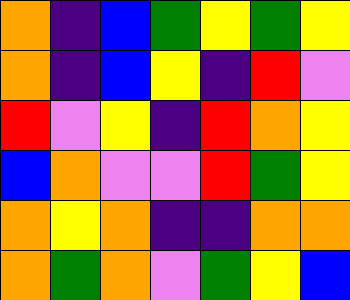[["orange", "indigo", "blue", "green", "yellow", "green", "yellow"], ["orange", "indigo", "blue", "yellow", "indigo", "red", "violet"], ["red", "violet", "yellow", "indigo", "red", "orange", "yellow"], ["blue", "orange", "violet", "violet", "red", "green", "yellow"], ["orange", "yellow", "orange", "indigo", "indigo", "orange", "orange"], ["orange", "green", "orange", "violet", "green", "yellow", "blue"]]